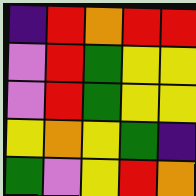[["indigo", "red", "orange", "red", "red"], ["violet", "red", "green", "yellow", "yellow"], ["violet", "red", "green", "yellow", "yellow"], ["yellow", "orange", "yellow", "green", "indigo"], ["green", "violet", "yellow", "red", "orange"]]